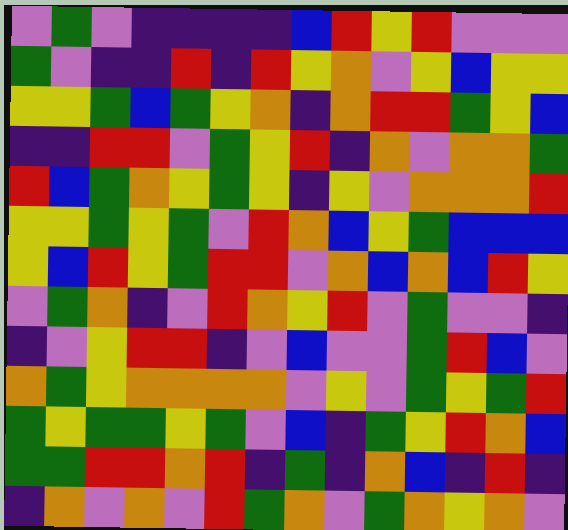[["violet", "green", "violet", "indigo", "indigo", "indigo", "indigo", "blue", "red", "yellow", "red", "violet", "violet", "violet"], ["green", "violet", "indigo", "indigo", "red", "indigo", "red", "yellow", "orange", "violet", "yellow", "blue", "yellow", "yellow"], ["yellow", "yellow", "green", "blue", "green", "yellow", "orange", "indigo", "orange", "red", "red", "green", "yellow", "blue"], ["indigo", "indigo", "red", "red", "violet", "green", "yellow", "red", "indigo", "orange", "violet", "orange", "orange", "green"], ["red", "blue", "green", "orange", "yellow", "green", "yellow", "indigo", "yellow", "violet", "orange", "orange", "orange", "red"], ["yellow", "yellow", "green", "yellow", "green", "violet", "red", "orange", "blue", "yellow", "green", "blue", "blue", "blue"], ["yellow", "blue", "red", "yellow", "green", "red", "red", "violet", "orange", "blue", "orange", "blue", "red", "yellow"], ["violet", "green", "orange", "indigo", "violet", "red", "orange", "yellow", "red", "violet", "green", "violet", "violet", "indigo"], ["indigo", "violet", "yellow", "red", "red", "indigo", "violet", "blue", "violet", "violet", "green", "red", "blue", "violet"], ["orange", "green", "yellow", "orange", "orange", "orange", "orange", "violet", "yellow", "violet", "green", "yellow", "green", "red"], ["green", "yellow", "green", "green", "yellow", "green", "violet", "blue", "indigo", "green", "yellow", "red", "orange", "blue"], ["green", "green", "red", "red", "orange", "red", "indigo", "green", "indigo", "orange", "blue", "indigo", "red", "indigo"], ["indigo", "orange", "violet", "orange", "violet", "red", "green", "orange", "violet", "green", "orange", "yellow", "orange", "violet"]]